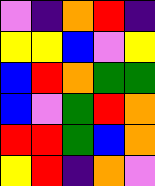[["violet", "indigo", "orange", "red", "indigo"], ["yellow", "yellow", "blue", "violet", "yellow"], ["blue", "red", "orange", "green", "green"], ["blue", "violet", "green", "red", "orange"], ["red", "red", "green", "blue", "orange"], ["yellow", "red", "indigo", "orange", "violet"]]